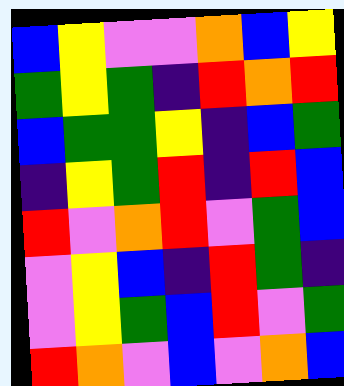[["blue", "yellow", "violet", "violet", "orange", "blue", "yellow"], ["green", "yellow", "green", "indigo", "red", "orange", "red"], ["blue", "green", "green", "yellow", "indigo", "blue", "green"], ["indigo", "yellow", "green", "red", "indigo", "red", "blue"], ["red", "violet", "orange", "red", "violet", "green", "blue"], ["violet", "yellow", "blue", "indigo", "red", "green", "indigo"], ["violet", "yellow", "green", "blue", "red", "violet", "green"], ["red", "orange", "violet", "blue", "violet", "orange", "blue"]]